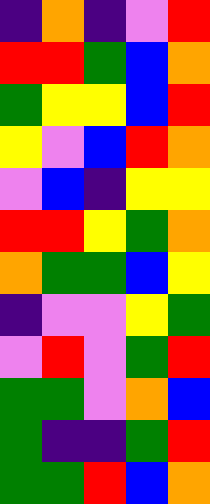[["indigo", "orange", "indigo", "violet", "red"], ["red", "red", "green", "blue", "orange"], ["green", "yellow", "yellow", "blue", "red"], ["yellow", "violet", "blue", "red", "orange"], ["violet", "blue", "indigo", "yellow", "yellow"], ["red", "red", "yellow", "green", "orange"], ["orange", "green", "green", "blue", "yellow"], ["indigo", "violet", "violet", "yellow", "green"], ["violet", "red", "violet", "green", "red"], ["green", "green", "violet", "orange", "blue"], ["green", "indigo", "indigo", "green", "red"], ["green", "green", "red", "blue", "orange"]]